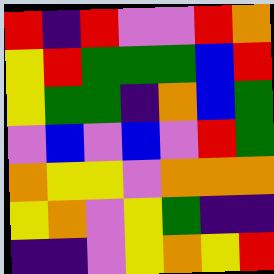[["red", "indigo", "red", "violet", "violet", "red", "orange"], ["yellow", "red", "green", "green", "green", "blue", "red"], ["yellow", "green", "green", "indigo", "orange", "blue", "green"], ["violet", "blue", "violet", "blue", "violet", "red", "green"], ["orange", "yellow", "yellow", "violet", "orange", "orange", "orange"], ["yellow", "orange", "violet", "yellow", "green", "indigo", "indigo"], ["indigo", "indigo", "violet", "yellow", "orange", "yellow", "red"]]